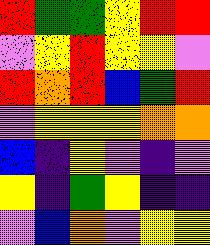[["red", "green", "green", "yellow", "red", "red"], ["violet", "yellow", "red", "yellow", "yellow", "violet"], ["red", "orange", "red", "blue", "green", "red"], ["violet", "yellow", "yellow", "yellow", "orange", "orange"], ["blue", "indigo", "yellow", "violet", "indigo", "violet"], ["yellow", "indigo", "green", "yellow", "indigo", "indigo"], ["violet", "blue", "orange", "violet", "yellow", "yellow"]]